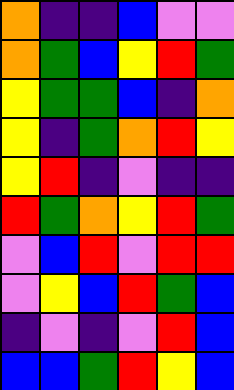[["orange", "indigo", "indigo", "blue", "violet", "violet"], ["orange", "green", "blue", "yellow", "red", "green"], ["yellow", "green", "green", "blue", "indigo", "orange"], ["yellow", "indigo", "green", "orange", "red", "yellow"], ["yellow", "red", "indigo", "violet", "indigo", "indigo"], ["red", "green", "orange", "yellow", "red", "green"], ["violet", "blue", "red", "violet", "red", "red"], ["violet", "yellow", "blue", "red", "green", "blue"], ["indigo", "violet", "indigo", "violet", "red", "blue"], ["blue", "blue", "green", "red", "yellow", "blue"]]